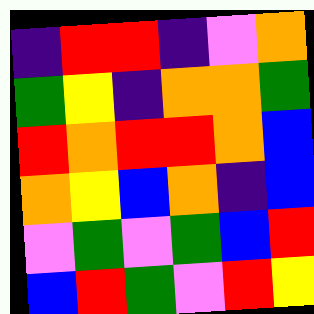[["indigo", "red", "red", "indigo", "violet", "orange"], ["green", "yellow", "indigo", "orange", "orange", "green"], ["red", "orange", "red", "red", "orange", "blue"], ["orange", "yellow", "blue", "orange", "indigo", "blue"], ["violet", "green", "violet", "green", "blue", "red"], ["blue", "red", "green", "violet", "red", "yellow"]]